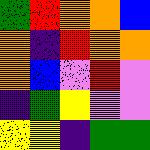[["green", "red", "orange", "orange", "blue"], ["orange", "indigo", "red", "orange", "orange"], ["orange", "blue", "violet", "red", "violet"], ["indigo", "green", "yellow", "violet", "violet"], ["yellow", "yellow", "indigo", "green", "green"]]